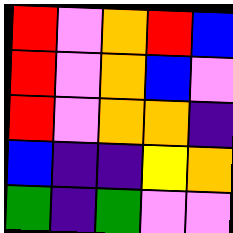[["red", "violet", "orange", "red", "blue"], ["red", "violet", "orange", "blue", "violet"], ["red", "violet", "orange", "orange", "indigo"], ["blue", "indigo", "indigo", "yellow", "orange"], ["green", "indigo", "green", "violet", "violet"]]